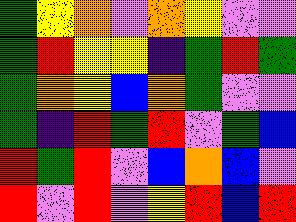[["green", "yellow", "orange", "violet", "orange", "yellow", "violet", "violet"], ["green", "red", "yellow", "yellow", "indigo", "green", "red", "green"], ["green", "orange", "yellow", "blue", "orange", "green", "violet", "violet"], ["green", "indigo", "red", "green", "red", "violet", "green", "blue"], ["red", "green", "red", "violet", "blue", "orange", "blue", "violet"], ["red", "violet", "red", "violet", "yellow", "red", "blue", "red"]]